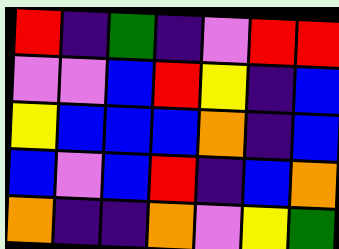[["red", "indigo", "green", "indigo", "violet", "red", "red"], ["violet", "violet", "blue", "red", "yellow", "indigo", "blue"], ["yellow", "blue", "blue", "blue", "orange", "indigo", "blue"], ["blue", "violet", "blue", "red", "indigo", "blue", "orange"], ["orange", "indigo", "indigo", "orange", "violet", "yellow", "green"]]